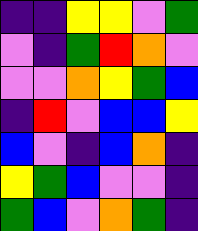[["indigo", "indigo", "yellow", "yellow", "violet", "green"], ["violet", "indigo", "green", "red", "orange", "violet"], ["violet", "violet", "orange", "yellow", "green", "blue"], ["indigo", "red", "violet", "blue", "blue", "yellow"], ["blue", "violet", "indigo", "blue", "orange", "indigo"], ["yellow", "green", "blue", "violet", "violet", "indigo"], ["green", "blue", "violet", "orange", "green", "indigo"]]